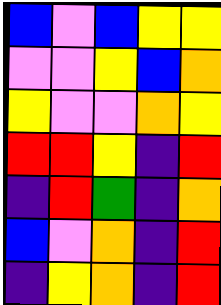[["blue", "violet", "blue", "yellow", "yellow"], ["violet", "violet", "yellow", "blue", "orange"], ["yellow", "violet", "violet", "orange", "yellow"], ["red", "red", "yellow", "indigo", "red"], ["indigo", "red", "green", "indigo", "orange"], ["blue", "violet", "orange", "indigo", "red"], ["indigo", "yellow", "orange", "indigo", "red"]]